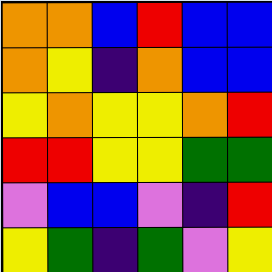[["orange", "orange", "blue", "red", "blue", "blue"], ["orange", "yellow", "indigo", "orange", "blue", "blue"], ["yellow", "orange", "yellow", "yellow", "orange", "red"], ["red", "red", "yellow", "yellow", "green", "green"], ["violet", "blue", "blue", "violet", "indigo", "red"], ["yellow", "green", "indigo", "green", "violet", "yellow"]]